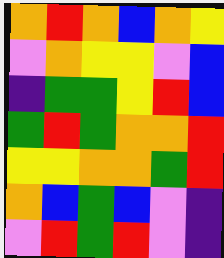[["orange", "red", "orange", "blue", "orange", "yellow"], ["violet", "orange", "yellow", "yellow", "violet", "blue"], ["indigo", "green", "green", "yellow", "red", "blue"], ["green", "red", "green", "orange", "orange", "red"], ["yellow", "yellow", "orange", "orange", "green", "red"], ["orange", "blue", "green", "blue", "violet", "indigo"], ["violet", "red", "green", "red", "violet", "indigo"]]